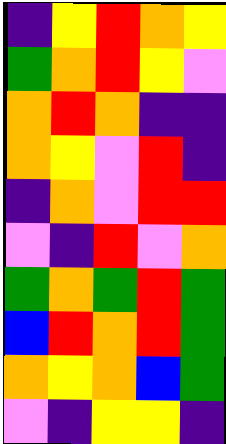[["indigo", "yellow", "red", "orange", "yellow"], ["green", "orange", "red", "yellow", "violet"], ["orange", "red", "orange", "indigo", "indigo"], ["orange", "yellow", "violet", "red", "indigo"], ["indigo", "orange", "violet", "red", "red"], ["violet", "indigo", "red", "violet", "orange"], ["green", "orange", "green", "red", "green"], ["blue", "red", "orange", "red", "green"], ["orange", "yellow", "orange", "blue", "green"], ["violet", "indigo", "yellow", "yellow", "indigo"]]